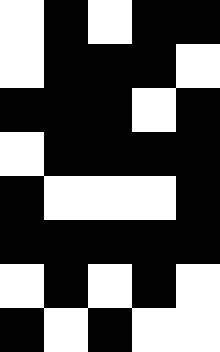[["white", "black", "white", "black", "black"], ["white", "black", "black", "black", "white"], ["black", "black", "black", "white", "black"], ["white", "black", "black", "black", "black"], ["black", "white", "white", "white", "black"], ["black", "black", "black", "black", "black"], ["white", "black", "white", "black", "white"], ["black", "white", "black", "white", "white"]]